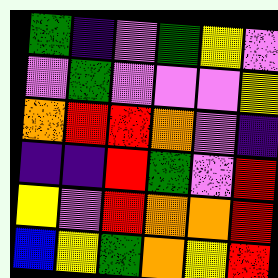[["green", "indigo", "violet", "green", "yellow", "violet"], ["violet", "green", "violet", "violet", "violet", "yellow"], ["orange", "red", "red", "orange", "violet", "indigo"], ["indigo", "indigo", "red", "green", "violet", "red"], ["yellow", "violet", "red", "orange", "orange", "red"], ["blue", "yellow", "green", "orange", "yellow", "red"]]